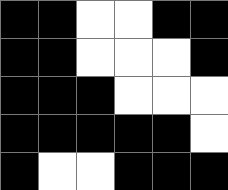[["black", "black", "white", "white", "black", "black"], ["black", "black", "white", "white", "white", "black"], ["black", "black", "black", "white", "white", "white"], ["black", "black", "black", "black", "black", "white"], ["black", "white", "white", "black", "black", "black"]]